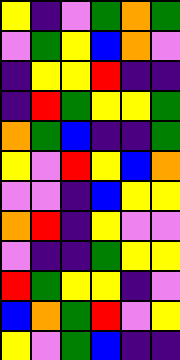[["yellow", "indigo", "violet", "green", "orange", "green"], ["violet", "green", "yellow", "blue", "orange", "violet"], ["indigo", "yellow", "yellow", "red", "indigo", "indigo"], ["indigo", "red", "green", "yellow", "yellow", "green"], ["orange", "green", "blue", "indigo", "indigo", "green"], ["yellow", "violet", "red", "yellow", "blue", "orange"], ["violet", "violet", "indigo", "blue", "yellow", "yellow"], ["orange", "red", "indigo", "yellow", "violet", "violet"], ["violet", "indigo", "indigo", "green", "yellow", "yellow"], ["red", "green", "yellow", "yellow", "indigo", "violet"], ["blue", "orange", "green", "red", "violet", "yellow"], ["yellow", "violet", "green", "blue", "indigo", "indigo"]]